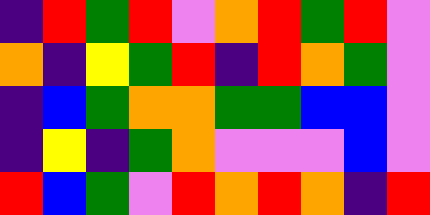[["indigo", "red", "green", "red", "violet", "orange", "red", "green", "red", "violet"], ["orange", "indigo", "yellow", "green", "red", "indigo", "red", "orange", "green", "violet"], ["indigo", "blue", "green", "orange", "orange", "green", "green", "blue", "blue", "violet"], ["indigo", "yellow", "indigo", "green", "orange", "violet", "violet", "violet", "blue", "violet"], ["red", "blue", "green", "violet", "red", "orange", "red", "orange", "indigo", "red"]]